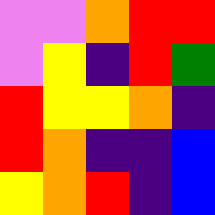[["violet", "violet", "orange", "red", "red"], ["violet", "yellow", "indigo", "red", "green"], ["red", "yellow", "yellow", "orange", "indigo"], ["red", "orange", "indigo", "indigo", "blue"], ["yellow", "orange", "red", "indigo", "blue"]]